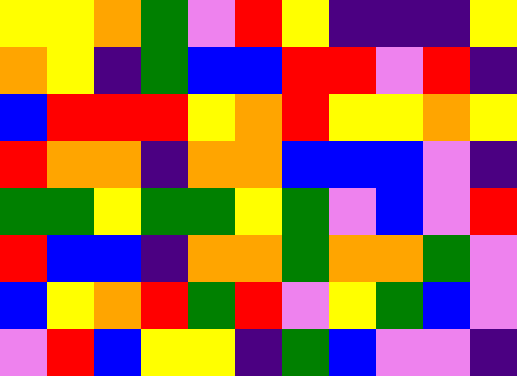[["yellow", "yellow", "orange", "green", "violet", "red", "yellow", "indigo", "indigo", "indigo", "yellow"], ["orange", "yellow", "indigo", "green", "blue", "blue", "red", "red", "violet", "red", "indigo"], ["blue", "red", "red", "red", "yellow", "orange", "red", "yellow", "yellow", "orange", "yellow"], ["red", "orange", "orange", "indigo", "orange", "orange", "blue", "blue", "blue", "violet", "indigo"], ["green", "green", "yellow", "green", "green", "yellow", "green", "violet", "blue", "violet", "red"], ["red", "blue", "blue", "indigo", "orange", "orange", "green", "orange", "orange", "green", "violet"], ["blue", "yellow", "orange", "red", "green", "red", "violet", "yellow", "green", "blue", "violet"], ["violet", "red", "blue", "yellow", "yellow", "indigo", "green", "blue", "violet", "violet", "indigo"]]